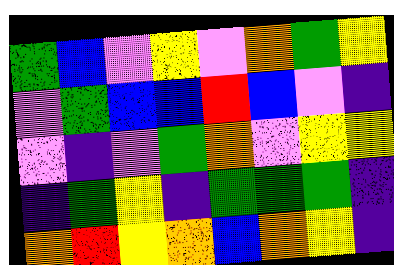[["green", "blue", "violet", "yellow", "violet", "orange", "green", "yellow"], ["violet", "green", "blue", "blue", "red", "blue", "violet", "indigo"], ["violet", "indigo", "violet", "green", "orange", "violet", "yellow", "yellow"], ["indigo", "green", "yellow", "indigo", "green", "green", "green", "indigo"], ["orange", "red", "yellow", "orange", "blue", "orange", "yellow", "indigo"]]